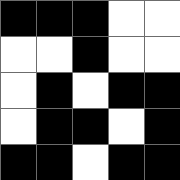[["black", "black", "black", "white", "white"], ["white", "white", "black", "white", "white"], ["white", "black", "white", "black", "black"], ["white", "black", "black", "white", "black"], ["black", "black", "white", "black", "black"]]